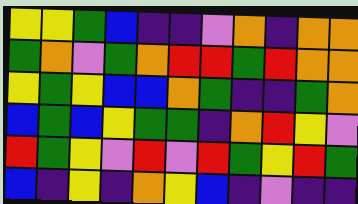[["yellow", "yellow", "green", "blue", "indigo", "indigo", "violet", "orange", "indigo", "orange", "orange"], ["green", "orange", "violet", "green", "orange", "red", "red", "green", "red", "orange", "orange"], ["yellow", "green", "yellow", "blue", "blue", "orange", "green", "indigo", "indigo", "green", "orange"], ["blue", "green", "blue", "yellow", "green", "green", "indigo", "orange", "red", "yellow", "violet"], ["red", "green", "yellow", "violet", "red", "violet", "red", "green", "yellow", "red", "green"], ["blue", "indigo", "yellow", "indigo", "orange", "yellow", "blue", "indigo", "violet", "indigo", "indigo"]]